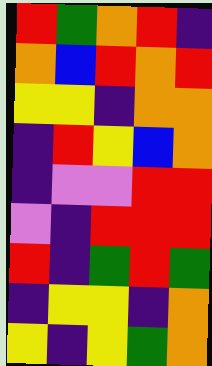[["red", "green", "orange", "red", "indigo"], ["orange", "blue", "red", "orange", "red"], ["yellow", "yellow", "indigo", "orange", "orange"], ["indigo", "red", "yellow", "blue", "orange"], ["indigo", "violet", "violet", "red", "red"], ["violet", "indigo", "red", "red", "red"], ["red", "indigo", "green", "red", "green"], ["indigo", "yellow", "yellow", "indigo", "orange"], ["yellow", "indigo", "yellow", "green", "orange"]]